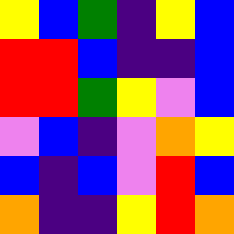[["yellow", "blue", "green", "indigo", "yellow", "blue"], ["red", "red", "blue", "indigo", "indigo", "blue"], ["red", "red", "green", "yellow", "violet", "blue"], ["violet", "blue", "indigo", "violet", "orange", "yellow"], ["blue", "indigo", "blue", "violet", "red", "blue"], ["orange", "indigo", "indigo", "yellow", "red", "orange"]]